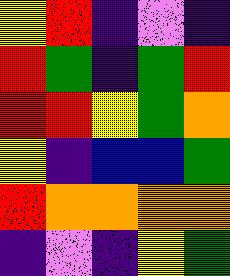[["yellow", "red", "indigo", "violet", "indigo"], ["red", "green", "indigo", "green", "red"], ["red", "red", "yellow", "green", "orange"], ["yellow", "indigo", "blue", "blue", "green"], ["red", "orange", "orange", "orange", "orange"], ["indigo", "violet", "indigo", "yellow", "green"]]